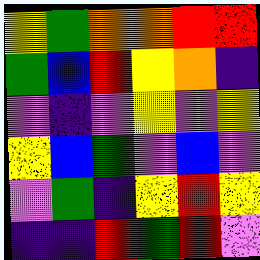[["yellow", "green", "orange", "orange", "red", "red"], ["green", "blue", "red", "yellow", "orange", "indigo"], ["violet", "indigo", "violet", "yellow", "violet", "yellow"], ["yellow", "blue", "green", "violet", "blue", "violet"], ["violet", "green", "indigo", "yellow", "red", "yellow"], ["indigo", "indigo", "red", "green", "red", "violet"]]